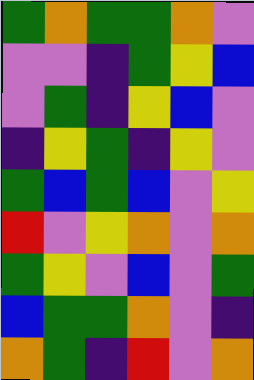[["green", "orange", "green", "green", "orange", "violet"], ["violet", "violet", "indigo", "green", "yellow", "blue"], ["violet", "green", "indigo", "yellow", "blue", "violet"], ["indigo", "yellow", "green", "indigo", "yellow", "violet"], ["green", "blue", "green", "blue", "violet", "yellow"], ["red", "violet", "yellow", "orange", "violet", "orange"], ["green", "yellow", "violet", "blue", "violet", "green"], ["blue", "green", "green", "orange", "violet", "indigo"], ["orange", "green", "indigo", "red", "violet", "orange"]]